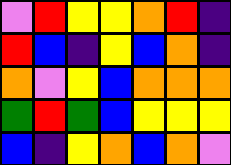[["violet", "red", "yellow", "yellow", "orange", "red", "indigo"], ["red", "blue", "indigo", "yellow", "blue", "orange", "indigo"], ["orange", "violet", "yellow", "blue", "orange", "orange", "orange"], ["green", "red", "green", "blue", "yellow", "yellow", "yellow"], ["blue", "indigo", "yellow", "orange", "blue", "orange", "violet"]]